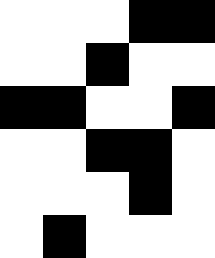[["white", "white", "white", "black", "black"], ["white", "white", "black", "white", "white"], ["black", "black", "white", "white", "black"], ["white", "white", "black", "black", "white"], ["white", "white", "white", "black", "white"], ["white", "black", "white", "white", "white"]]